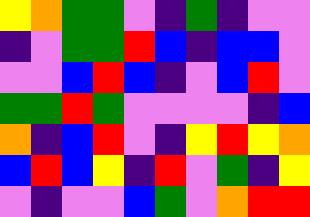[["yellow", "orange", "green", "green", "violet", "indigo", "green", "indigo", "violet", "violet"], ["indigo", "violet", "green", "green", "red", "blue", "indigo", "blue", "blue", "violet"], ["violet", "violet", "blue", "red", "blue", "indigo", "violet", "blue", "red", "violet"], ["green", "green", "red", "green", "violet", "violet", "violet", "violet", "indigo", "blue"], ["orange", "indigo", "blue", "red", "violet", "indigo", "yellow", "red", "yellow", "orange"], ["blue", "red", "blue", "yellow", "indigo", "red", "violet", "green", "indigo", "yellow"], ["violet", "indigo", "violet", "violet", "blue", "green", "violet", "orange", "red", "red"]]